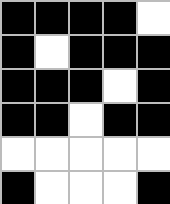[["black", "black", "black", "black", "white"], ["black", "white", "black", "black", "black"], ["black", "black", "black", "white", "black"], ["black", "black", "white", "black", "black"], ["white", "white", "white", "white", "white"], ["black", "white", "white", "white", "black"]]